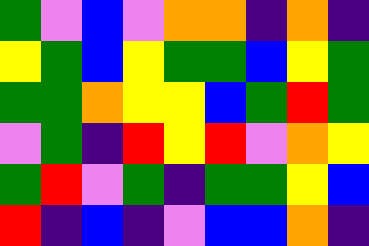[["green", "violet", "blue", "violet", "orange", "orange", "indigo", "orange", "indigo"], ["yellow", "green", "blue", "yellow", "green", "green", "blue", "yellow", "green"], ["green", "green", "orange", "yellow", "yellow", "blue", "green", "red", "green"], ["violet", "green", "indigo", "red", "yellow", "red", "violet", "orange", "yellow"], ["green", "red", "violet", "green", "indigo", "green", "green", "yellow", "blue"], ["red", "indigo", "blue", "indigo", "violet", "blue", "blue", "orange", "indigo"]]